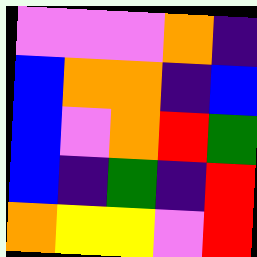[["violet", "violet", "violet", "orange", "indigo"], ["blue", "orange", "orange", "indigo", "blue"], ["blue", "violet", "orange", "red", "green"], ["blue", "indigo", "green", "indigo", "red"], ["orange", "yellow", "yellow", "violet", "red"]]